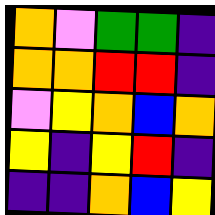[["orange", "violet", "green", "green", "indigo"], ["orange", "orange", "red", "red", "indigo"], ["violet", "yellow", "orange", "blue", "orange"], ["yellow", "indigo", "yellow", "red", "indigo"], ["indigo", "indigo", "orange", "blue", "yellow"]]